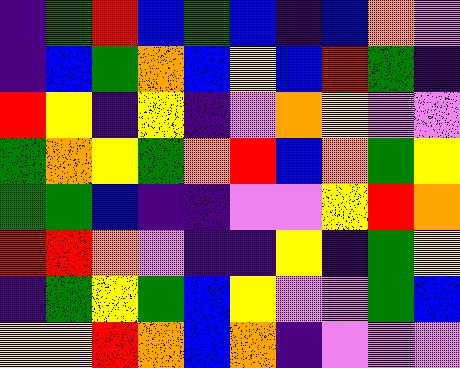[["indigo", "green", "red", "blue", "green", "blue", "indigo", "blue", "orange", "violet"], ["indigo", "blue", "green", "orange", "blue", "yellow", "blue", "red", "green", "indigo"], ["red", "yellow", "indigo", "yellow", "indigo", "violet", "orange", "yellow", "violet", "violet"], ["green", "orange", "yellow", "green", "orange", "red", "blue", "orange", "green", "yellow"], ["green", "green", "blue", "indigo", "indigo", "violet", "violet", "yellow", "red", "orange"], ["red", "red", "orange", "violet", "indigo", "indigo", "yellow", "indigo", "green", "yellow"], ["indigo", "green", "yellow", "green", "blue", "yellow", "violet", "violet", "green", "blue"], ["yellow", "yellow", "red", "orange", "blue", "orange", "indigo", "violet", "violet", "violet"]]